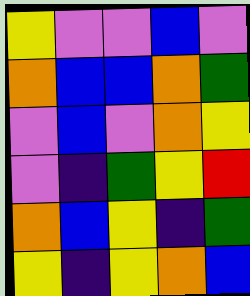[["yellow", "violet", "violet", "blue", "violet"], ["orange", "blue", "blue", "orange", "green"], ["violet", "blue", "violet", "orange", "yellow"], ["violet", "indigo", "green", "yellow", "red"], ["orange", "blue", "yellow", "indigo", "green"], ["yellow", "indigo", "yellow", "orange", "blue"]]